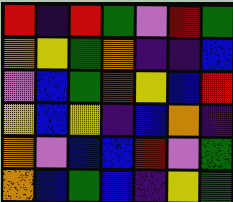[["red", "indigo", "red", "green", "violet", "red", "green"], ["orange", "yellow", "green", "orange", "indigo", "indigo", "blue"], ["violet", "blue", "green", "red", "yellow", "blue", "red"], ["yellow", "blue", "yellow", "indigo", "blue", "orange", "indigo"], ["orange", "violet", "blue", "blue", "red", "violet", "green"], ["orange", "blue", "green", "blue", "indigo", "yellow", "green"]]